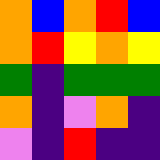[["orange", "blue", "orange", "red", "blue"], ["orange", "red", "yellow", "orange", "yellow"], ["green", "indigo", "green", "green", "green"], ["orange", "indigo", "violet", "orange", "indigo"], ["violet", "indigo", "red", "indigo", "indigo"]]